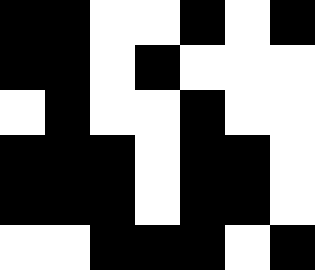[["black", "black", "white", "white", "black", "white", "black"], ["black", "black", "white", "black", "white", "white", "white"], ["white", "black", "white", "white", "black", "white", "white"], ["black", "black", "black", "white", "black", "black", "white"], ["black", "black", "black", "white", "black", "black", "white"], ["white", "white", "black", "black", "black", "white", "black"]]